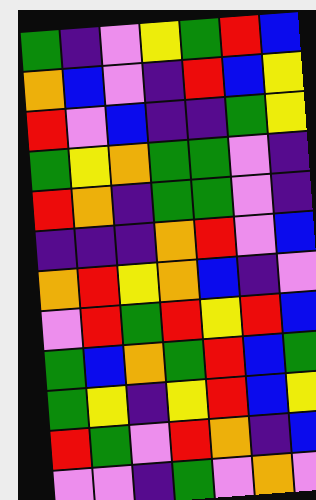[["green", "indigo", "violet", "yellow", "green", "red", "blue"], ["orange", "blue", "violet", "indigo", "red", "blue", "yellow"], ["red", "violet", "blue", "indigo", "indigo", "green", "yellow"], ["green", "yellow", "orange", "green", "green", "violet", "indigo"], ["red", "orange", "indigo", "green", "green", "violet", "indigo"], ["indigo", "indigo", "indigo", "orange", "red", "violet", "blue"], ["orange", "red", "yellow", "orange", "blue", "indigo", "violet"], ["violet", "red", "green", "red", "yellow", "red", "blue"], ["green", "blue", "orange", "green", "red", "blue", "green"], ["green", "yellow", "indigo", "yellow", "red", "blue", "yellow"], ["red", "green", "violet", "red", "orange", "indigo", "blue"], ["violet", "violet", "indigo", "green", "violet", "orange", "violet"]]